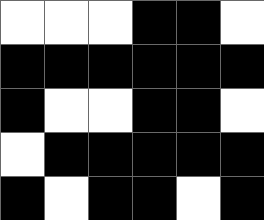[["white", "white", "white", "black", "black", "white"], ["black", "black", "black", "black", "black", "black"], ["black", "white", "white", "black", "black", "white"], ["white", "black", "black", "black", "black", "black"], ["black", "white", "black", "black", "white", "black"]]